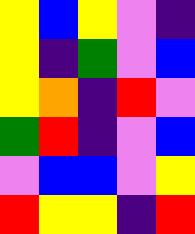[["yellow", "blue", "yellow", "violet", "indigo"], ["yellow", "indigo", "green", "violet", "blue"], ["yellow", "orange", "indigo", "red", "violet"], ["green", "red", "indigo", "violet", "blue"], ["violet", "blue", "blue", "violet", "yellow"], ["red", "yellow", "yellow", "indigo", "red"]]